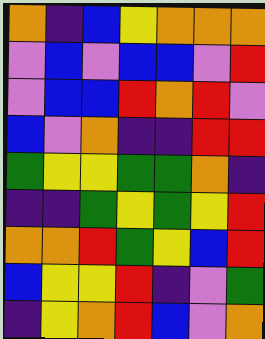[["orange", "indigo", "blue", "yellow", "orange", "orange", "orange"], ["violet", "blue", "violet", "blue", "blue", "violet", "red"], ["violet", "blue", "blue", "red", "orange", "red", "violet"], ["blue", "violet", "orange", "indigo", "indigo", "red", "red"], ["green", "yellow", "yellow", "green", "green", "orange", "indigo"], ["indigo", "indigo", "green", "yellow", "green", "yellow", "red"], ["orange", "orange", "red", "green", "yellow", "blue", "red"], ["blue", "yellow", "yellow", "red", "indigo", "violet", "green"], ["indigo", "yellow", "orange", "red", "blue", "violet", "orange"]]